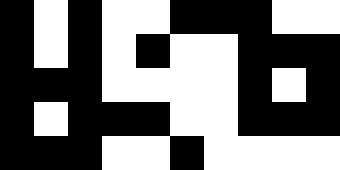[["black", "white", "black", "white", "white", "black", "black", "black", "white", "white"], ["black", "white", "black", "white", "black", "white", "white", "black", "black", "black"], ["black", "black", "black", "white", "white", "white", "white", "black", "white", "black"], ["black", "white", "black", "black", "black", "white", "white", "black", "black", "black"], ["black", "black", "black", "white", "white", "black", "white", "white", "white", "white"]]